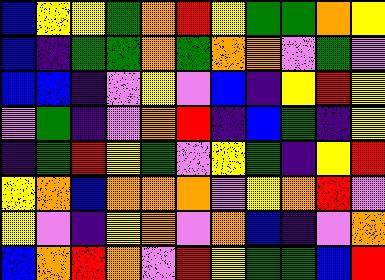[["blue", "yellow", "yellow", "green", "orange", "red", "yellow", "green", "green", "orange", "yellow"], ["blue", "indigo", "green", "green", "orange", "green", "orange", "orange", "violet", "green", "violet"], ["blue", "blue", "indigo", "violet", "yellow", "violet", "blue", "indigo", "yellow", "red", "yellow"], ["violet", "green", "indigo", "violet", "orange", "red", "indigo", "blue", "green", "indigo", "yellow"], ["indigo", "green", "red", "yellow", "green", "violet", "yellow", "green", "indigo", "yellow", "red"], ["yellow", "orange", "blue", "orange", "orange", "orange", "violet", "yellow", "orange", "red", "violet"], ["yellow", "violet", "indigo", "yellow", "orange", "violet", "orange", "blue", "indigo", "violet", "orange"], ["blue", "orange", "red", "orange", "violet", "red", "yellow", "green", "green", "blue", "red"]]